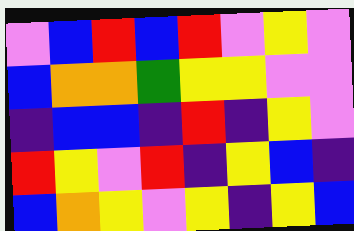[["violet", "blue", "red", "blue", "red", "violet", "yellow", "violet"], ["blue", "orange", "orange", "green", "yellow", "yellow", "violet", "violet"], ["indigo", "blue", "blue", "indigo", "red", "indigo", "yellow", "violet"], ["red", "yellow", "violet", "red", "indigo", "yellow", "blue", "indigo"], ["blue", "orange", "yellow", "violet", "yellow", "indigo", "yellow", "blue"]]